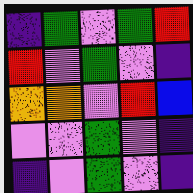[["indigo", "green", "violet", "green", "red"], ["red", "violet", "green", "violet", "indigo"], ["orange", "orange", "violet", "red", "blue"], ["violet", "violet", "green", "violet", "indigo"], ["indigo", "violet", "green", "violet", "indigo"]]